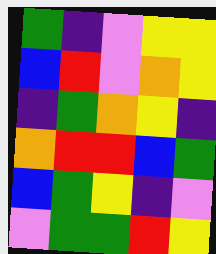[["green", "indigo", "violet", "yellow", "yellow"], ["blue", "red", "violet", "orange", "yellow"], ["indigo", "green", "orange", "yellow", "indigo"], ["orange", "red", "red", "blue", "green"], ["blue", "green", "yellow", "indigo", "violet"], ["violet", "green", "green", "red", "yellow"]]